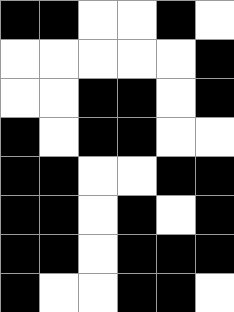[["black", "black", "white", "white", "black", "white"], ["white", "white", "white", "white", "white", "black"], ["white", "white", "black", "black", "white", "black"], ["black", "white", "black", "black", "white", "white"], ["black", "black", "white", "white", "black", "black"], ["black", "black", "white", "black", "white", "black"], ["black", "black", "white", "black", "black", "black"], ["black", "white", "white", "black", "black", "white"]]